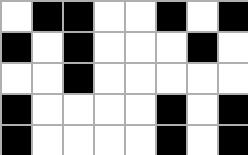[["white", "black", "black", "white", "white", "black", "white", "black"], ["black", "white", "black", "white", "white", "white", "black", "white"], ["white", "white", "black", "white", "white", "white", "white", "white"], ["black", "white", "white", "white", "white", "black", "white", "black"], ["black", "white", "white", "white", "white", "black", "white", "black"]]